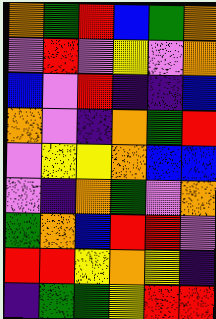[["orange", "green", "red", "blue", "green", "orange"], ["violet", "red", "violet", "yellow", "violet", "orange"], ["blue", "violet", "red", "indigo", "indigo", "blue"], ["orange", "violet", "indigo", "orange", "green", "red"], ["violet", "yellow", "yellow", "orange", "blue", "blue"], ["violet", "indigo", "orange", "green", "violet", "orange"], ["green", "orange", "blue", "red", "red", "violet"], ["red", "red", "yellow", "orange", "yellow", "indigo"], ["indigo", "green", "green", "yellow", "red", "red"]]